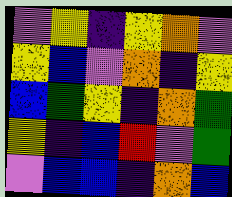[["violet", "yellow", "indigo", "yellow", "orange", "violet"], ["yellow", "blue", "violet", "orange", "indigo", "yellow"], ["blue", "green", "yellow", "indigo", "orange", "green"], ["yellow", "indigo", "blue", "red", "violet", "green"], ["violet", "blue", "blue", "indigo", "orange", "blue"]]